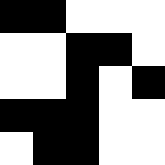[["black", "black", "white", "white", "white"], ["white", "white", "black", "black", "white"], ["white", "white", "black", "white", "black"], ["black", "black", "black", "white", "white"], ["white", "black", "black", "white", "white"]]